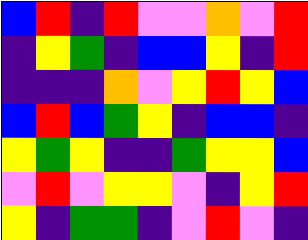[["blue", "red", "indigo", "red", "violet", "violet", "orange", "violet", "red"], ["indigo", "yellow", "green", "indigo", "blue", "blue", "yellow", "indigo", "red"], ["indigo", "indigo", "indigo", "orange", "violet", "yellow", "red", "yellow", "blue"], ["blue", "red", "blue", "green", "yellow", "indigo", "blue", "blue", "indigo"], ["yellow", "green", "yellow", "indigo", "indigo", "green", "yellow", "yellow", "blue"], ["violet", "red", "violet", "yellow", "yellow", "violet", "indigo", "yellow", "red"], ["yellow", "indigo", "green", "green", "indigo", "violet", "red", "violet", "indigo"]]